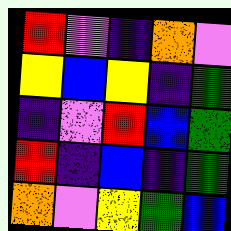[["red", "violet", "indigo", "orange", "violet"], ["yellow", "blue", "yellow", "indigo", "green"], ["indigo", "violet", "red", "blue", "green"], ["red", "indigo", "blue", "indigo", "green"], ["orange", "violet", "yellow", "green", "blue"]]